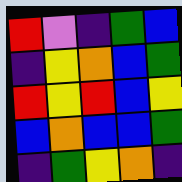[["red", "violet", "indigo", "green", "blue"], ["indigo", "yellow", "orange", "blue", "green"], ["red", "yellow", "red", "blue", "yellow"], ["blue", "orange", "blue", "blue", "green"], ["indigo", "green", "yellow", "orange", "indigo"]]